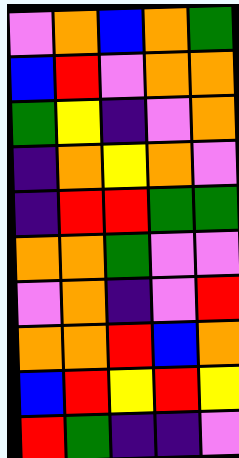[["violet", "orange", "blue", "orange", "green"], ["blue", "red", "violet", "orange", "orange"], ["green", "yellow", "indigo", "violet", "orange"], ["indigo", "orange", "yellow", "orange", "violet"], ["indigo", "red", "red", "green", "green"], ["orange", "orange", "green", "violet", "violet"], ["violet", "orange", "indigo", "violet", "red"], ["orange", "orange", "red", "blue", "orange"], ["blue", "red", "yellow", "red", "yellow"], ["red", "green", "indigo", "indigo", "violet"]]